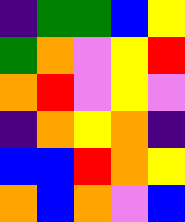[["indigo", "green", "green", "blue", "yellow"], ["green", "orange", "violet", "yellow", "red"], ["orange", "red", "violet", "yellow", "violet"], ["indigo", "orange", "yellow", "orange", "indigo"], ["blue", "blue", "red", "orange", "yellow"], ["orange", "blue", "orange", "violet", "blue"]]